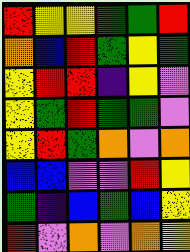[["red", "yellow", "yellow", "green", "green", "red"], ["orange", "blue", "red", "green", "yellow", "green"], ["yellow", "red", "red", "indigo", "yellow", "violet"], ["yellow", "green", "red", "green", "green", "violet"], ["yellow", "red", "green", "orange", "violet", "orange"], ["blue", "blue", "violet", "violet", "red", "yellow"], ["green", "indigo", "blue", "green", "blue", "yellow"], ["red", "violet", "orange", "violet", "orange", "yellow"]]